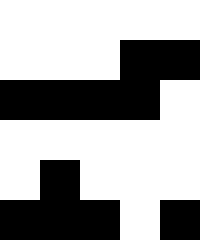[["white", "white", "white", "white", "white"], ["white", "white", "white", "black", "black"], ["black", "black", "black", "black", "white"], ["white", "white", "white", "white", "white"], ["white", "black", "white", "white", "white"], ["black", "black", "black", "white", "black"]]